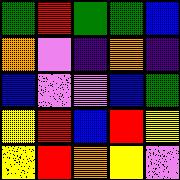[["green", "red", "green", "green", "blue"], ["orange", "violet", "indigo", "orange", "indigo"], ["blue", "violet", "violet", "blue", "green"], ["yellow", "red", "blue", "red", "yellow"], ["yellow", "red", "orange", "yellow", "violet"]]